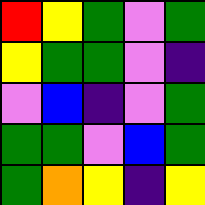[["red", "yellow", "green", "violet", "green"], ["yellow", "green", "green", "violet", "indigo"], ["violet", "blue", "indigo", "violet", "green"], ["green", "green", "violet", "blue", "green"], ["green", "orange", "yellow", "indigo", "yellow"]]